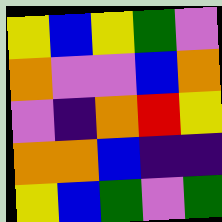[["yellow", "blue", "yellow", "green", "violet"], ["orange", "violet", "violet", "blue", "orange"], ["violet", "indigo", "orange", "red", "yellow"], ["orange", "orange", "blue", "indigo", "indigo"], ["yellow", "blue", "green", "violet", "green"]]